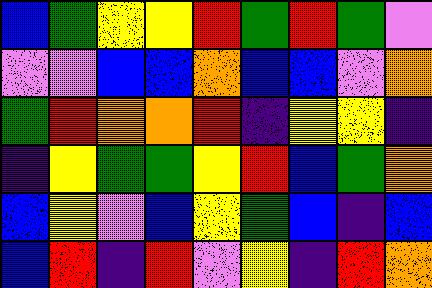[["blue", "green", "yellow", "yellow", "red", "green", "red", "green", "violet"], ["violet", "violet", "blue", "blue", "orange", "blue", "blue", "violet", "orange"], ["green", "red", "orange", "orange", "red", "indigo", "yellow", "yellow", "indigo"], ["indigo", "yellow", "green", "green", "yellow", "red", "blue", "green", "orange"], ["blue", "yellow", "violet", "blue", "yellow", "green", "blue", "indigo", "blue"], ["blue", "red", "indigo", "red", "violet", "yellow", "indigo", "red", "orange"]]